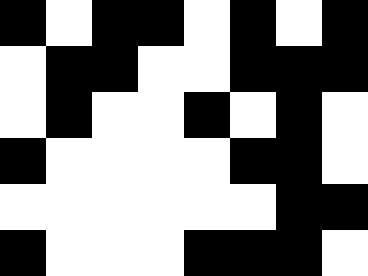[["black", "white", "black", "black", "white", "black", "white", "black"], ["white", "black", "black", "white", "white", "black", "black", "black"], ["white", "black", "white", "white", "black", "white", "black", "white"], ["black", "white", "white", "white", "white", "black", "black", "white"], ["white", "white", "white", "white", "white", "white", "black", "black"], ["black", "white", "white", "white", "black", "black", "black", "white"]]